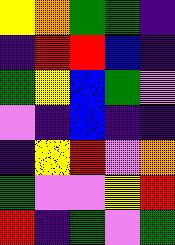[["yellow", "orange", "green", "green", "indigo"], ["indigo", "red", "red", "blue", "indigo"], ["green", "yellow", "blue", "green", "violet"], ["violet", "indigo", "blue", "indigo", "indigo"], ["indigo", "yellow", "red", "violet", "orange"], ["green", "violet", "violet", "yellow", "red"], ["red", "indigo", "green", "violet", "green"]]